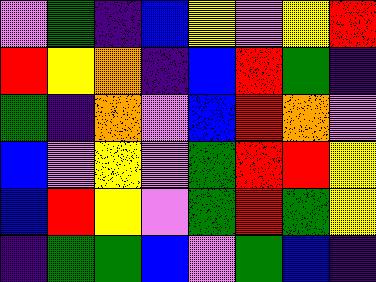[["violet", "green", "indigo", "blue", "yellow", "violet", "yellow", "red"], ["red", "yellow", "orange", "indigo", "blue", "red", "green", "indigo"], ["green", "indigo", "orange", "violet", "blue", "red", "orange", "violet"], ["blue", "violet", "yellow", "violet", "green", "red", "red", "yellow"], ["blue", "red", "yellow", "violet", "green", "red", "green", "yellow"], ["indigo", "green", "green", "blue", "violet", "green", "blue", "indigo"]]